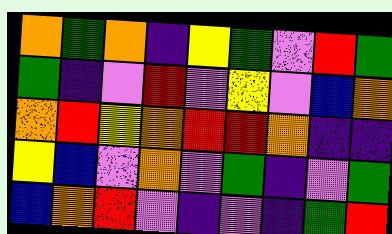[["orange", "green", "orange", "indigo", "yellow", "green", "violet", "red", "green"], ["green", "indigo", "violet", "red", "violet", "yellow", "violet", "blue", "orange"], ["orange", "red", "yellow", "orange", "red", "red", "orange", "indigo", "indigo"], ["yellow", "blue", "violet", "orange", "violet", "green", "indigo", "violet", "green"], ["blue", "orange", "red", "violet", "indigo", "violet", "indigo", "green", "red"]]